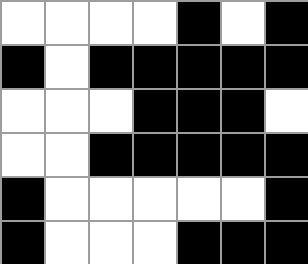[["white", "white", "white", "white", "black", "white", "black"], ["black", "white", "black", "black", "black", "black", "black"], ["white", "white", "white", "black", "black", "black", "white"], ["white", "white", "black", "black", "black", "black", "black"], ["black", "white", "white", "white", "white", "white", "black"], ["black", "white", "white", "white", "black", "black", "black"]]